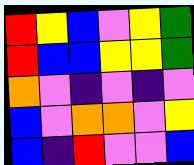[["red", "yellow", "blue", "violet", "yellow", "green"], ["red", "blue", "blue", "yellow", "yellow", "green"], ["orange", "violet", "indigo", "violet", "indigo", "violet"], ["blue", "violet", "orange", "orange", "violet", "yellow"], ["blue", "indigo", "red", "violet", "violet", "blue"]]